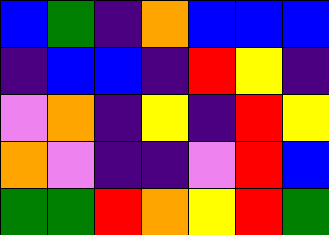[["blue", "green", "indigo", "orange", "blue", "blue", "blue"], ["indigo", "blue", "blue", "indigo", "red", "yellow", "indigo"], ["violet", "orange", "indigo", "yellow", "indigo", "red", "yellow"], ["orange", "violet", "indigo", "indigo", "violet", "red", "blue"], ["green", "green", "red", "orange", "yellow", "red", "green"]]